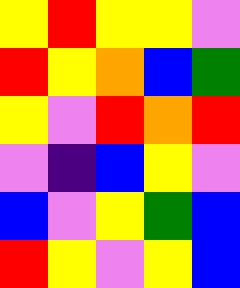[["yellow", "red", "yellow", "yellow", "violet"], ["red", "yellow", "orange", "blue", "green"], ["yellow", "violet", "red", "orange", "red"], ["violet", "indigo", "blue", "yellow", "violet"], ["blue", "violet", "yellow", "green", "blue"], ["red", "yellow", "violet", "yellow", "blue"]]